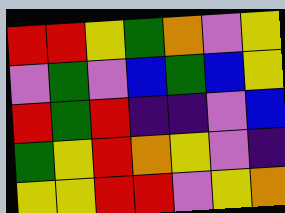[["red", "red", "yellow", "green", "orange", "violet", "yellow"], ["violet", "green", "violet", "blue", "green", "blue", "yellow"], ["red", "green", "red", "indigo", "indigo", "violet", "blue"], ["green", "yellow", "red", "orange", "yellow", "violet", "indigo"], ["yellow", "yellow", "red", "red", "violet", "yellow", "orange"]]